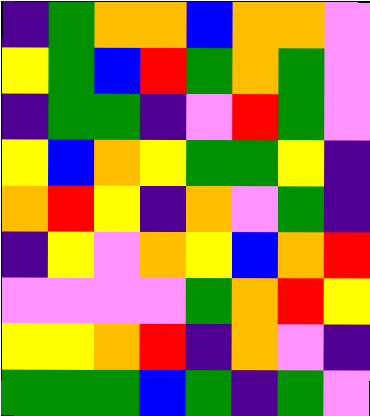[["indigo", "green", "orange", "orange", "blue", "orange", "orange", "violet"], ["yellow", "green", "blue", "red", "green", "orange", "green", "violet"], ["indigo", "green", "green", "indigo", "violet", "red", "green", "violet"], ["yellow", "blue", "orange", "yellow", "green", "green", "yellow", "indigo"], ["orange", "red", "yellow", "indigo", "orange", "violet", "green", "indigo"], ["indigo", "yellow", "violet", "orange", "yellow", "blue", "orange", "red"], ["violet", "violet", "violet", "violet", "green", "orange", "red", "yellow"], ["yellow", "yellow", "orange", "red", "indigo", "orange", "violet", "indigo"], ["green", "green", "green", "blue", "green", "indigo", "green", "violet"]]